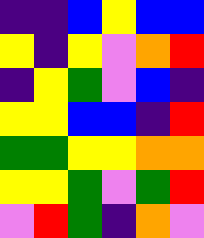[["indigo", "indigo", "blue", "yellow", "blue", "blue"], ["yellow", "indigo", "yellow", "violet", "orange", "red"], ["indigo", "yellow", "green", "violet", "blue", "indigo"], ["yellow", "yellow", "blue", "blue", "indigo", "red"], ["green", "green", "yellow", "yellow", "orange", "orange"], ["yellow", "yellow", "green", "violet", "green", "red"], ["violet", "red", "green", "indigo", "orange", "violet"]]